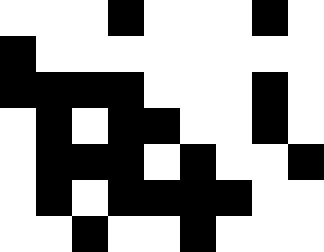[["white", "white", "white", "black", "white", "white", "white", "black", "white"], ["black", "white", "white", "white", "white", "white", "white", "white", "white"], ["black", "black", "black", "black", "white", "white", "white", "black", "white"], ["white", "black", "white", "black", "black", "white", "white", "black", "white"], ["white", "black", "black", "black", "white", "black", "white", "white", "black"], ["white", "black", "white", "black", "black", "black", "black", "white", "white"], ["white", "white", "black", "white", "white", "black", "white", "white", "white"]]